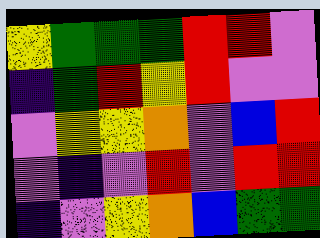[["yellow", "green", "green", "green", "red", "red", "violet"], ["indigo", "green", "red", "yellow", "red", "violet", "violet"], ["violet", "yellow", "yellow", "orange", "violet", "blue", "red"], ["violet", "indigo", "violet", "red", "violet", "red", "red"], ["indigo", "violet", "yellow", "orange", "blue", "green", "green"]]